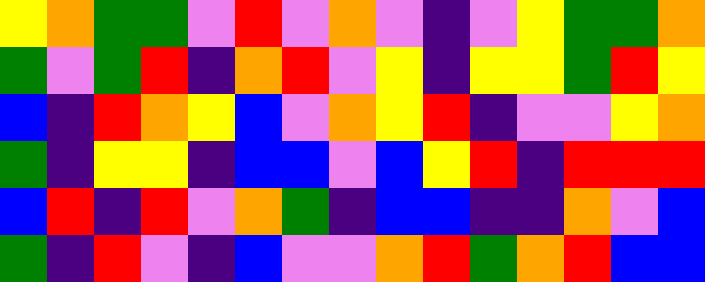[["yellow", "orange", "green", "green", "violet", "red", "violet", "orange", "violet", "indigo", "violet", "yellow", "green", "green", "orange"], ["green", "violet", "green", "red", "indigo", "orange", "red", "violet", "yellow", "indigo", "yellow", "yellow", "green", "red", "yellow"], ["blue", "indigo", "red", "orange", "yellow", "blue", "violet", "orange", "yellow", "red", "indigo", "violet", "violet", "yellow", "orange"], ["green", "indigo", "yellow", "yellow", "indigo", "blue", "blue", "violet", "blue", "yellow", "red", "indigo", "red", "red", "red"], ["blue", "red", "indigo", "red", "violet", "orange", "green", "indigo", "blue", "blue", "indigo", "indigo", "orange", "violet", "blue"], ["green", "indigo", "red", "violet", "indigo", "blue", "violet", "violet", "orange", "red", "green", "orange", "red", "blue", "blue"]]